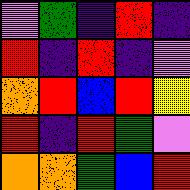[["violet", "green", "indigo", "red", "indigo"], ["red", "indigo", "red", "indigo", "violet"], ["orange", "red", "blue", "red", "yellow"], ["red", "indigo", "red", "green", "violet"], ["orange", "orange", "green", "blue", "red"]]